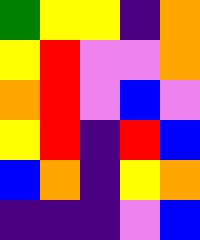[["green", "yellow", "yellow", "indigo", "orange"], ["yellow", "red", "violet", "violet", "orange"], ["orange", "red", "violet", "blue", "violet"], ["yellow", "red", "indigo", "red", "blue"], ["blue", "orange", "indigo", "yellow", "orange"], ["indigo", "indigo", "indigo", "violet", "blue"]]